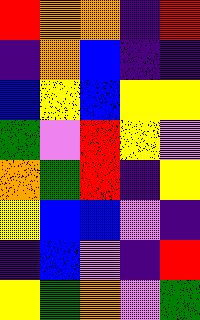[["red", "orange", "orange", "indigo", "red"], ["indigo", "orange", "blue", "indigo", "indigo"], ["blue", "yellow", "blue", "yellow", "yellow"], ["green", "violet", "red", "yellow", "violet"], ["orange", "green", "red", "indigo", "yellow"], ["yellow", "blue", "blue", "violet", "indigo"], ["indigo", "blue", "violet", "indigo", "red"], ["yellow", "green", "orange", "violet", "green"]]